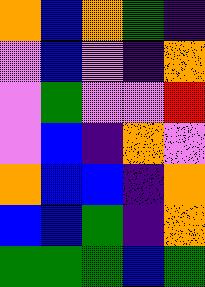[["orange", "blue", "orange", "green", "indigo"], ["violet", "blue", "violet", "indigo", "orange"], ["violet", "green", "violet", "violet", "red"], ["violet", "blue", "indigo", "orange", "violet"], ["orange", "blue", "blue", "indigo", "orange"], ["blue", "blue", "green", "indigo", "orange"], ["green", "green", "green", "blue", "green"]]